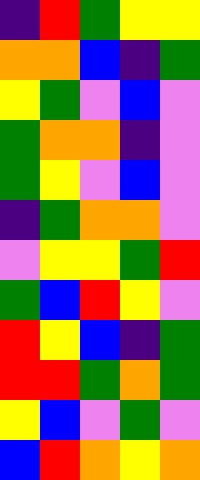[["indigo", "red", "green", "yellow", "yellow"], ["orange", "orange", "blue", "indigo", "green"], ["yellow", "green", "violet", "blue", "violet"], ["green", "orange", "orange", "indigo", "violet"], ["green", "yellow", "violet", "blue", "violet"], ["indigo", "green", "orange", "orange", "violet"], ["violet", "yellow", "yellow", "green", "red"], ["green", "blue", "red", "yellow", "violet"], ["red", "yellow", "blue", "indigo", "green"], ["red", "red", "green", "orange", "green"], ["yellow", "blue", "violet", "green", "violet"], ["blue", "red", "orange", "yellow", "orange"]]